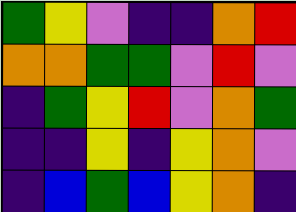[["green", "yellow", "violet", "indigo", "indigo", "orange", "red"], ["orange", "orange", "green", "green", "violet", "red", "violet"], ["indigo", "green", "yellow", "red", "violet", "orange", "green"], ["indigo", "indigo", "yellow", "indigo", "yellow", "orange", "violet"], ["indigo", "blue", "green", "blue", "yellow", "orange", "indigo"]]